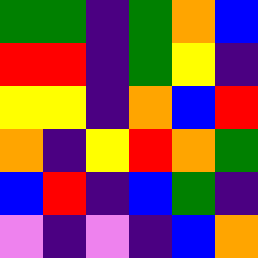[["green", "green", "indigo", "green", "orange", "blue"], ["red", "red", "indigo", "green", "yellow", "indigo"], ["yellow", "yellow", "indigo", "orange", "blue", "red"], ["orange", "indigo", "yellow", "red", "orange", "green"], ["blue", "red", "indigo", "blue", "green", "indigo"], ["violet", "indigo", "violet", "indigo", "blue", "orange"]]